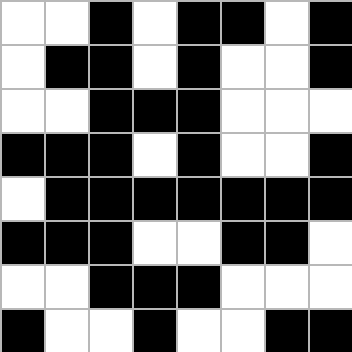[["white", "white", "black", "white", "black", "black", "white", "black"], ["white", "black", "black", "white", "black", "white", "white", "black"], ["white", "white", "black", "black", "black", "white", "white", "white"], ["black", "black", "black", "white", "black", "white", "white", "black"], ["white", "black", "black", "black", "black", "black", "black", "black"], ["black", "black", "black", "white", "white", "black", "black", "white"], ["white", "white", "black", "black", "black", "white", "white", "white"], ["black", "white", "white", "black", "white", "white", "black", "black"]]